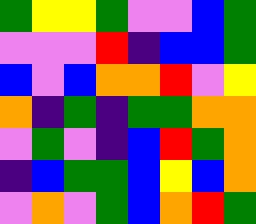[["green", "yellow", "yellow", "green", "violet", "violet", "blue", "green"], ["violet", "violet", "violet", "red", "indigo", "blue", "blue", "green"], ["blue", "violet", "blue", "orange", "orange", "red", "violet", "yellow"], ["orange", "indigo", "green", "indigo", "green", "green", "orange", "orange"], ["violet", "green", "violet", "indigo", "blue", "red", "green", "orange"], ["indigo", "blue", "green", "green", "blue", "yellow", "blue", "orange"], ["violet", "orange", "violet", "green", "blue", "orange", "red", "green"]]